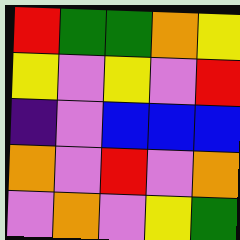[["red", "green", "green", "orange", "yellow"], ["yellow", "violet", "yellow", "violet", "red"], ["indigo", "violet", "blue", "blue", "blue"], ["orange", "violet", "red", "violet", "orange"], ["violet", "orange", "violet", "yellow", "green"]]